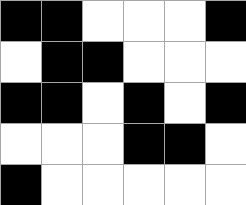[["black", "black", "white", "white", "white", "black"], ["white", "black", "black", "white", "white", "white"], ["black", "black", "white", "black", "white", "black"], ["white", "white", "white", "black", "black", "white"], ["black", "white", "white", "white", "white", "white"]]